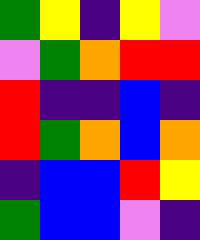[["green", "yellow", "indigo", "yellow", "violet"], ["violet", "green", "orange", "red", "red"], ["red", "indigo", "indigo", "blue", "indigo"], ["red", "green", "orange", "blue", "orange"], ["indigo", "blue", "blue", "red", "yellow"], ["green", "blue", "blue", "violet", "indigo"]]